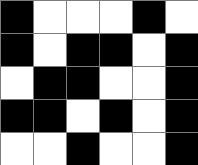[["black", "white", "white", "white", "black", "white"], ["black", "white", "black", "black", "white", "black"], ["white", "black", "black", "white", "white", "black"], ["black", "black", "white", "black", "white", "black"], ["white", "white", "black", "white", "white", "black"]]